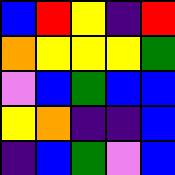[["blue", "red", "yellow", "indigo", "red"], ["orange", "yellow", "yellow", "yellow", "green"], ["violet", "blue", "green", "blue", "blue"], ["yellow", "orange", "indigo", "indigo", "blue"], ["indigo", "blue", "green", "violet", "blue"]]